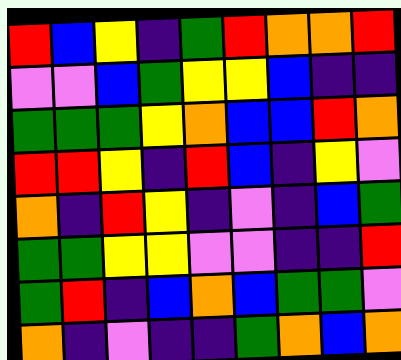[["red", "blue", "yellow", "indigo", "green", "red", "orange", "orange", "red"], ["violet", "violet", "blue", "green", "yellow", "yellow", "blue", "indigo", "indigo"], ["green", "green", "green", "yellow", "orange", "blue", "blue", "red", "orange"], ["red", "red", "yellow", "indigo", "red", "blue", "indigo", "yellow", "violet"], ["orange", "indigo", "red", "yellow", "indigo", "violet", "indigo", "blue", "green"], ["green", "green", "yellow", "yellow", "violet", "violet", "indigo", "indigo", "red"], ["green", "red", "indigo", "blue", "orange", "blue", "green", "green", "violet"], ["orange", "indigo", "violet", "indigo", "indigo", "green", "orange", "blue", "orange"]]